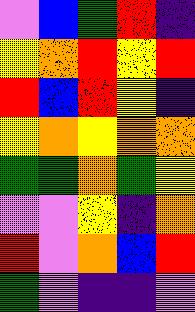[["violet", "blue", "green", "red", "indigo"], ["yellow", "orange", "red", "yellow", "red"], ["red", "blue", "red", "yellow", "indigo"], ["yellow", "orange", "yellow", "orange", "orange"], ["green", "green", "orange", "green", "yellow"], ["violet", "violet", "yellow", "indigo", "orange"], ["red", "violet", "orange", "blue", "red"], ["green", "violet", "indigo", "indigo", "violet"]]